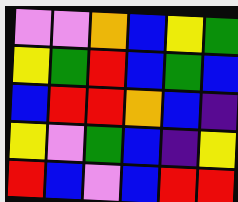[["violet", "violet", "orange", "blue", "yellow", "green"], ["yellow", "green", "red", "blue", "green", "blue"], ["blue", "red", "red", "orange", "blue", "indigo"], ["yellow", "violet", "green", "blue", "indigo", "yellow"], ["red", "blue", "violet", "blue", "red", "red"]]